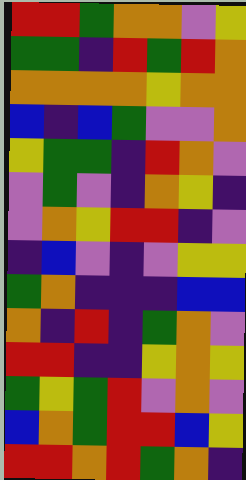[["red", "red", "green", "orange", "orange", "violet", "yellow"], ["green", "green", "indigo", "red", "green", "red", "orange"], ["orange", "orange", "orange", "orange", "yellow", "orange", "orange"], ["blue", "indigo", "blue", "green", "violet", "violet", "orange"], ["yellow", "green", "green", "indigo", "red", "orange", "violet"], ["violet", "green", "violet", "indigo", "orange", "yellow", "indigo"], ["violet", "orange", "yellow", "red", "red", "indigo", "violet"], ["indigo", "blue", "violet", "indigo", "violet", "yellow", "yellow"], ["green", "orange", "indigo", "indigo", "indigo", "blue", "blue"], ["orange", "indigo", "red", "indigo", "green", "orange", "violet"], ["red", "red", "indigo", "indigo", "yellow", "orange", "yellow"], ["green", "yellow", "green", "red", "violet", "orange", "violet"], ["blue", "orange", "green", "red", "red", "blue", "yellow"], ["red", "red", "orange", "red", "green", "orange", "indigo"]]